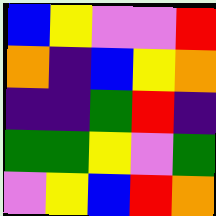[["blue", "yellow", "violet", "violet", "red"], ["orange", "indigo", "blue", "yellow", "orange"], ["indigo", "indigo", "green", "red", "indigo"], ["green", "green", "yellow", "violet", "green"], ["violet", "yellow", "blue", "red", "orange"]]